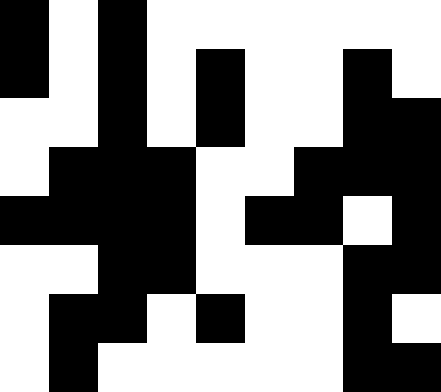[["black", "white", "black", "white", "white", "white", "white", "white", "white"], ["black", "white", "black", "white", "black", "white", "white", "black", "white"], ["white", "white", "black", "white", "black", "white", "white", "black", "black"], ["white", "black", "black", "black", "white", "white", "black", "black", "black"], ["black", "black", "black", "black", "white", "black", "black", "white", "black"], ["white", "white", "black", "black", "white", "white", "white", "black", "black"], ["white", "black", "black", "white", "black", "white", "white", "black", "white"], ["white", "black", "white", "white", "white", "white", "white", "black", "black"]]